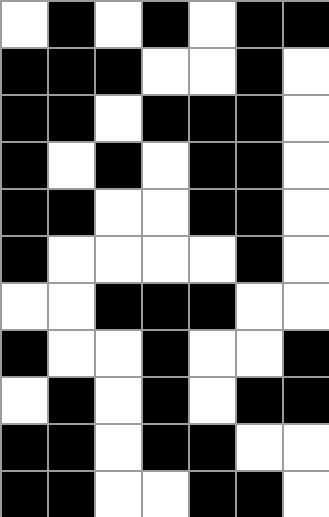[["white", "black", "white", "black", "white", "black", "black"], ["black", "black", "black", "white", "white", "black", "white"], ["black", "black", "white", "black", "black", "black", "white"], ["black", "white", "black", "white", "black", "black", "white"], ["black", "black", "white", "white", "black", "black", "white"], ["black", "white", "white", "white", "white", "black", "white"], ["white", "white", "black", "black", "black", "white", "white"], ["black", "white", "white", "black", "white", "white", "black"], ["white", "black", "white", "black", "white", "black", "black"], ["black", "black", "white", "black", "black", "white", "white"], ["black", "black", "white", "white", "black", "black", "white"]]